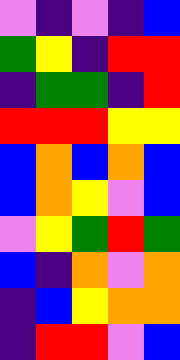[["violet", "indigo", "violet", "indigo", "blue"], ["green", "yellow", "indigo", "red", "red"], ["indigo", "green", "green", "indigo", "red"], ["red", "red", "red", "yellow", "yellow"], ["blue", "orange", "blue", "orange", "blue"], ["blue", "orange", "yellow", "violet", "blue"], ["violet", "yellow", "green", "red", "green"], ["blue", "indigo", "orange", "violet", "orange"], ["indigo", "blue", "yellow", "orange", "orange"], ["indigo", "red", "red", "violet", "blue"]]